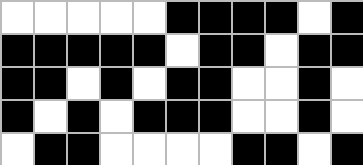[["white", "white", "white", "white", "white", "black", "black", "black", "black", "white", "black"], ["black", "black", "black", "black", "black", "white", "black", "black", "white", "black", "black"], ["black", "black", "white", "black", "white", "black", "black", "white", "white", "black", "white"], ["black", "white", "black", "white", "black", "black", "black", "white", "white", "black", "white"], ["white", "black", "black", "white", "white", "white", "white", "black", "black", "white", "black"]]